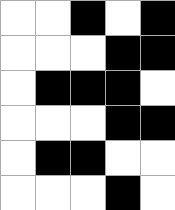[["white", "white", "black", "white", "black"], ["white", "white", "white", "black", "black"], ["white", "black", "black", "black", "white"], ["white", "white", "white", "black", "black"], ["white", "black", "black", "white", "white"], ["white", "white", "white", "black", "white"]]